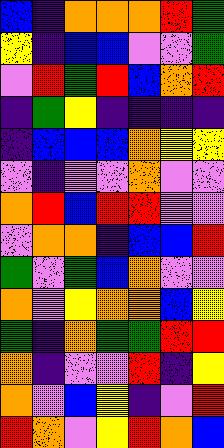[["blue", "indigo", "orange", "orange", "orange", "red", "green"], ["yellow", "indigo", "blue", "blue", "violet", "violet", "green"], ["violet", "red", "green", "red", "blue", "orange", "red"], ["indigo", "green", "yellow", "indigo", "indigo", "indigo", "indigo"], ["indigo", "blue", "blue", "blue", "orange", "yellow", "yellow"], ["violet", "indigo", "violet", "violet", "orange", "violet", "violet"], ["orange", "red", "blue", "red", "red", "violet", "violet"], ["violet", "orange", "orange", "indigo", "blue", "blue", "red"], ["green", "violet", "green", "blue", "orange", "violet", "violet"], ["orange", "violet", "yellow", "orange", "orange", "blue", "yellow"], ["green", "indigo", "orange", "green", "green", "red", "red"], ["orange", "indigo", "violet", "violet", "red", "indigo", "yellow"], ["orange", "violet", "blue", "yellow", "indigo", "violet", "red"], ["red", "orange", "violet", "yellow", "red", "orange", "blue"]]